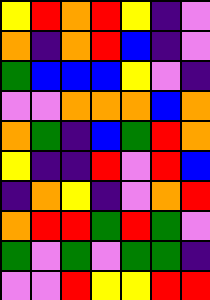[["yellow", "red", "orange", "red", "yellow", "indigo", "violet"], ["orange", "indigo", "orange", "red", "blue", "indigo", "violet"], ["green", "blue", "blue", "blue", "yellow", "violet", "indigo"], ["violet", "violet", "orange", "orange", "orange", "blue", "orange"], ["orange", "green", "indigo", "blue", "green", "red", "orange"], ["yellow", "indigo", "indigo", "red", "violet", "red", "blue"], ["indigo", "orange", "yellow", "indigo", "violet", "orange", "red"], ["orange", "red", "red", "green", "red", "green", "violet"], ["green", "violet", "green", "violet", "green", "green", "indigo"], ["violet", "violet", "red", "yellow", "yellow", "red", "red"]]